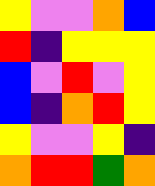[["yellow", "violet", "violet", "orange", "blue"], ["red", "indigo", "yellow", "yellow", "yellow"], ["blue", "violet", "red", "violet", "yellow"], ["blue", "indigo", "orange", "red", "yellow"], ["yellow", "violet", "violet", "yellow", "indigo"], ["orange", "red", "red", "green", "orange"]]